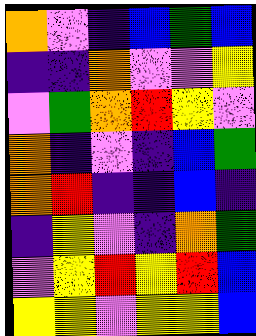[["orange", "violet", "indigo", "blue", "green", "blue"], ["indigo", "indigo", "orange", "violet", "violet", "yellow"], ["violet", "green", "orange", "red", "yellow", "violet"], ["orange", "indigo", "violet", "indigo", "blue", "green"], ["orange", "red", "indigo", "indigo", "blue", "indigo"], ["indigo", "yellow", "violet", "indigo", "orange", "green"], ["violet", "yellow", "red", "yellow", "red", "blue"], ["yellow", "yellow", "violet", "yellow", "yellow", "blue"]]